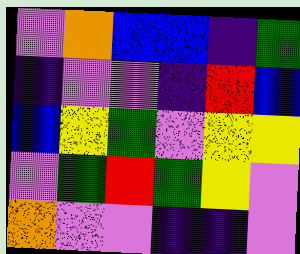[["violet", "orange", "blue", "blue", "indigo", "green"], ["indigo", "violet", "violet", "indigo", "red", "blue"], ["blue", "yellow", "green", "violet", "yellow", "yellow"], ["violet", "green", "red", "green", "yellow", "violet"], ["orange", "violet", "violet", "indigo", "indigo", "violet"]]